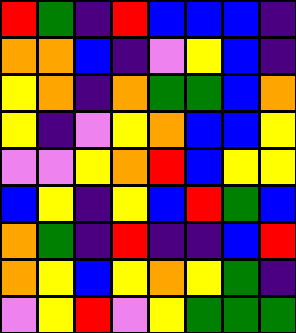[["red", "green", "indigo", "red", "blue", "blue", "blue", "indigo"], ["orange", "orange", "blue", "indigo", "violet", "yellow", "blue", "indigo"], ["yellow", "orange", "indigo", "orange", "green", "green", "blue", "orange"], ["yellow", "indigo", "violet", "yellow", "orange", "blue", "blue", "yellow"], ["violet", "violet", "yellow", "orange", "red", "blue", "yellow", "yellow"], ["blue", "yellow", "indigo", "yellow", "blue", "red", "green", "blue"], ["orange", "green", "indigo", "red", "indigo", "indigo", "blue", "red"], ["orange", "yellow", "blue", "yellow", "orange", "yellow", "green", "indigo"], ["violet", "yellow", "red", "violet", "yellow", "green", "green", "green"]]